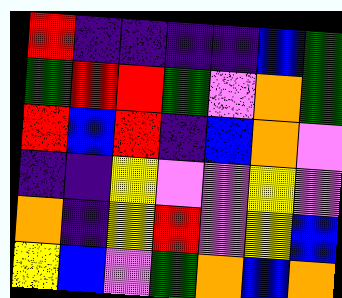[["red", "indigo", "indigo", "indigo", "indigo", "blue", "green"], ["green", "red", "red", "green", "violet", "orange", "green"], ["red", "blue", "red", "indigo", "blue", "orange", "violet"], ["indigo", "indigo", "yellow", "violet", "violet", "yellow", "violet"], ["orange", "indigo", "yellow", "red", "violet", "yellow", "blue"], ["yellow", "blue", "violet", "green", "orange", "blue", "orange"]]